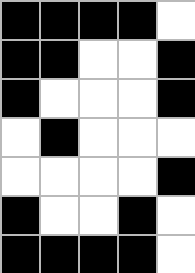[["black", "black", "black", "black", "white"], ["black", "black", "white", "white", "black"], ["black", "white", "white", "white", "black"], ["white", "black", "white", "white", "white"], ["white", "white", "white", "white", "black"], ["black", "white", "white", "black", "white"], ["black", "black", "black", "black", "white"]]